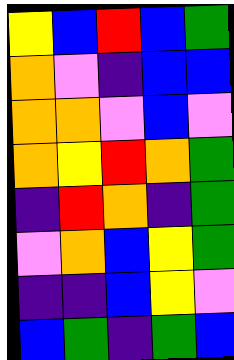[["yellow", "blue", "red", "blue", "green"], ["orange", "violet", "indigo", "blue", "blue"], ["orange", "orange", "violet", "blue", "violet"], ["orange", "yellow", "red", "orange", "green"], ["indigo", "red", "orange", "indigo", "green"], ["violet", "orange", "blue", "yellow", "green"], ["indigo", "indigo", "blue", "yellow", "violet"], ["blue", "green", "indigo", "green", "blue"]]